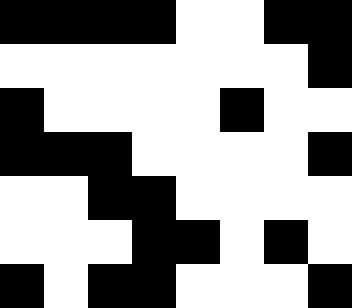[["black", "black", "black", "black", "white", "white", "black", "black"], ["white", "white", "white", "white", "white", "white", "white", "black"], ["black", "white", "white", "white", "white", "black", "white", "white"], ["black", "black", "black", "white", "white", "white", "white", "black"], ["white", "white", "black", "black", "white", "white", "white", "white"], ["white", "white", "white", "black", "black", "white", "black", "white"], ["black", "white", "black", "black", "white", "white", "white", "black"]]